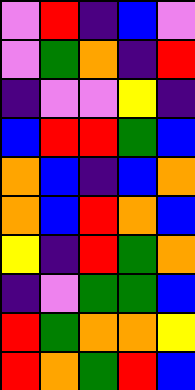[["violet", "red", "indigo", "blue", "violet"], ["violet", "green", "orange", "indigo", "red"], ["indigo", "violet", "violet", "yellow", "indigo"], ["blue", "red", "red", "green", "blue"], ["orange", "blue", "indigo", "blue", "orange"], ["orange", "blue", "red", "orange", "blue"], ["yellow", "indigo", "red", "green", "orange"], ["indigo", "violet", "green", "green", "blue"], ["red", "green", "orange", "orange", "yellow"], ["red", "orange", "green", "red", "blue"]]